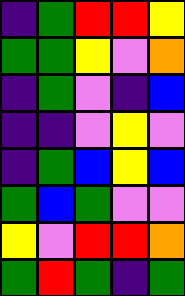[["indigo", "green", "red", "red", "yellow"], ["green", "green", "yellow", "violet", "orange"], ["indigo", "green", "violet", "indigo", "blue"], ["indigo", "indigo", "violet", "yellow", "violet"], ["indigo", "green", "blue", "yellow", "blue"], ["green", "blue", "green", "violet", "violet"], ["yellow", "violet", "red", "red", "orange"], ["green", "red", "green", "indigo", "green"]]